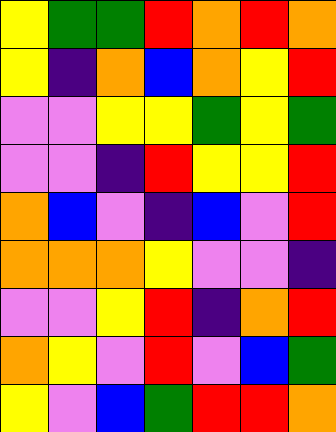[["yellow", "green", "green", "red", "orange", "red", "orange"], ["yellow", "indigo", "orange", "blue", "orange", "yellow", "red"], ["violet", "violet", "yellow", "yellow", "green", "yellow", "green"], ["violet", "violet", "indigo", "red", "yellow", "yellow", "red"], ["orange", "blue", "violet", "indigo", "blue", "violet", "red"], ["orange", "orange", "orange", "yellow", "violet", "violet", "indigo"], ["violet", "violet", "yellow", "red", "indigo", "orange", "red"], ["orange", "yellow", "violet", "red", "violet", "blue", "green"], ["yellow", "violet", "blue", "green", "red", "red", "orange"]]